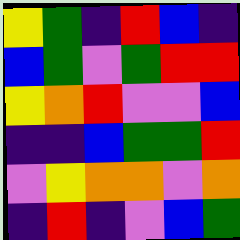[["yellow", "green", "indigo", "red", "blue", "indigo"], ["blue", "green", "violet", "green", "red", "red"], ["yellow", "orange", "red", "violet", "violet", "blue"], ["indigo", "indigo", "blue", "green", "green", "red"], ["violet", "yellow", "orange", "orange", "violet", "orange"], ["indigo", "red", "indigo", "violet", "blue", "green"]]